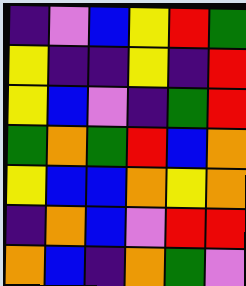[["indigo", "violet", "blue", "yellow", "red", "green"], ["yellow", "indigo", "indigo", "yellow", "indigo", "red"], ["yellow", "blue", "violet", "indigo", "green", "red"], ["green", "orange", "green", "red", "blue", "orange"], ["yellow", "blue", "blue", "orange", "yellow", "orange"], ["indigo", "orange", "blue", "violet", "red", "red"], ["orange", "blue", "indigo", "orange", "green", "violet"]]